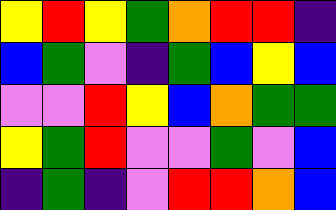[["yellow", "red", "yellow", "green", "orange", "red", "red", "indigo"], ["blue", "green", "violet", "indigo", "green", "blue", "yellow", "blue"], ["violet", "violet", "red", "yellow", "blue", "orange", "green", "green"], ["yellow", "green", "red", "violet", "violet", "green", "violet", "blue"], ["indigo", "green", "indigo", "violet", "red", "red", "orange", "blue"]]